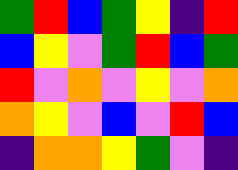[["green", "red", "blue", "green", "yellow", "indigo", "red"], ["blue", "yellow", "violet", "green", "red", "blue", "green"], ["red", "violet", "orange", "violet", "yellow", "violet", "orange"], ["orange", "yellow", "violet", "blue", "violet", "red", "blue"], ["indigo", "orange", "orange", "yellow", "green", "violet", "indigo"]]